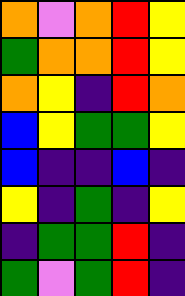[["orange", "violet", "orange", "red", "yellow"], ["green", "orange", "orange", "red", "yellow"], ["orange", "yellow", "indigo", "red", "orange"], ["blue", "yellow", "green", "green", "yellow"], ["blue", "indigo", "indigo", "blue", "indigo"], ["yellow", "indigo", "green", "indigo", "yellow"], ["indigo", "green", "green", "red", "indigo"], ["green", "violet", "green", "red", "indigo"]]